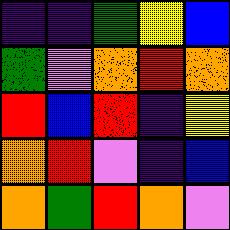[["indigo", "indigo", "green", "yellow", "blue"], ["green", "violet", "orange", "red", "orange"], ["red", "blue", "red", "indigo", "yellow"], ["orange", "red", "violet", "indigo", "blue"], ["orange", "green", "red", "orange", "violet"]]